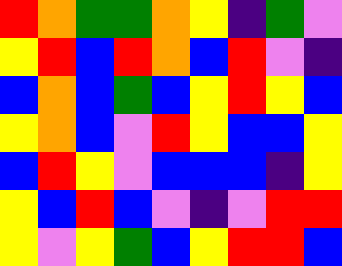[["red", "orange", "green", "green", "orange", "yellow", "indigo", "green", "violet"], ["yellow", "red", "blue", "red", "orange", "blue", "red", "violet", "indigo"], ["blue", "orange", "blue", "green", "blue", "yellow", "red", "yellow", "blue"], ["yellow", "orange", "blue", "violet", "red", "yellow", "blue", "blue", "yellow"], ["blue", "red", "yellow", "violet", "blue", "blue", "blue", "indigo", "yellow"], ["yellow", "blue", "red", "blue", "violet", "indigo", "violet", "red", "red"], ["yellow", "violet", "yellow", "green", "blue", "yellow", "red", "red", "blue"]]